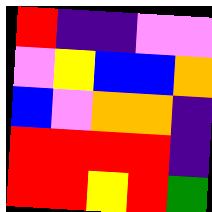[["red", "indigo", "indigo", "violet", "violet"], ["violet", "yellow", "blue", "blue", "orange"], ["blue", "violet", "orange", "orange", "indigo"], ["red", "red", "red", "red", "indigo"], ["red", "red", "yellow", "red", "green"]]